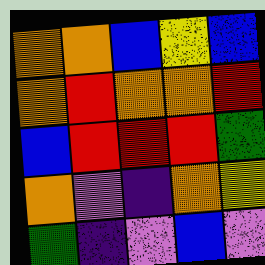[["orange", "orange", "blue", "yellow", "blue"], ["orange", "red", "orange", "orange", "red"], ["blue", "red", "red", "red", "green"], ["orange", "violet", "indigo", "orange", "yellow"], ["green", "indigo", "violet", "blue", "violet"]]